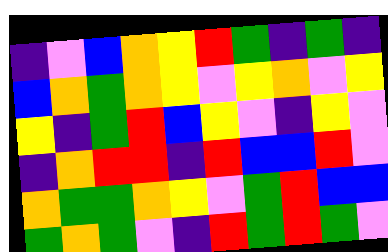[["indigo", "violet", "blue", "orange", "yellow", "red", "green", "indigo", "green", "indigo"], ["blue", "orange", "green", "orange", "yellow", "violet", "yellow", "orange", "violet", "yellow"], ["yellow", "indigo", "green", "red", "blue", "yellow", "violet", "indigo", "yellow", "violet"], ["indigo", "orange", "red", "red", "indigo", "red", "blue", "blue", "red", "violet"], ["orange", "green", "green", "orange", "yellow", "violet", "green", "red", "blue", "blue"], ["green", "orange", "green", "violet", "indigo", "red", "green", "red", "green", "violet"]]